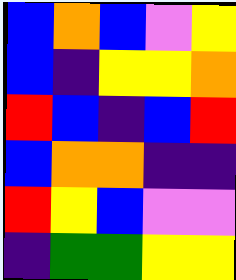[["blue", "orange", "blue", "violet", "yellow"], ["blue", "indigo", "yellow", "yellow", "orange"], ["red", "blue", "indigo", "blue", "red"], ["blue", "orange", "orange", "indigo", "indigo"], ["red", "yellow", "blue", "violet", "violet"], ["indigo", "green", "green", "yellow", "yellow"]]